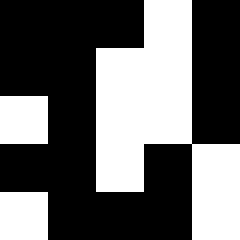[["black", "black", "black", "white", "black"], ["black", "black", "white", "white", "black"], ["white", "black", "white", "white", "black"], ["black", "black", "white", "black", "white"], ["white", "black", "black", "black", "white"]]